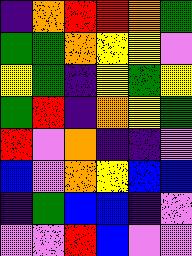[["indigo", "orange", "red", "red", "orange", "green"], ["green", "green", "orange", "yellow", "yellow", "violet"], ["yellow", "green", "indigo", "yellow", "green", "yellow"], ["green", "red", "indigo", "orange", "yellow", "green"], ["red", "violet", "orange", "indigo", "indigo", "violet"], ["blue", "violet", "orange", "yellow", "blue", "blue"], ["indigo", "green", "blue", "blue", "indigo", "violet"], ["violet", "violet", "red", "blue", "violet", "violet"]]